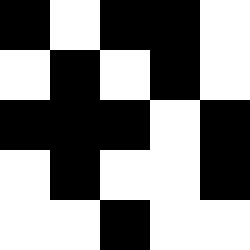[["black", "white", "black", "black", "white"], ["white", "black", "white", "black", "white"], ["black", "black", "black", "white", "black"], ["white", "black", "white", "white", "black"], ["white", "white", "black", "white", "white"]]